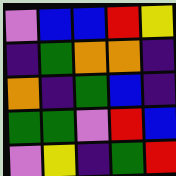[["violet", "blue", "blue", "red", "yellow"], ["indigo", "green", "orange", "orange", "indigo"], ["orange", "indigo", "green", "blue", "indigo"], ["green", "green", "violet", "red", "blue"], ["violet", "yellow", "indigo", "green", "red"]]